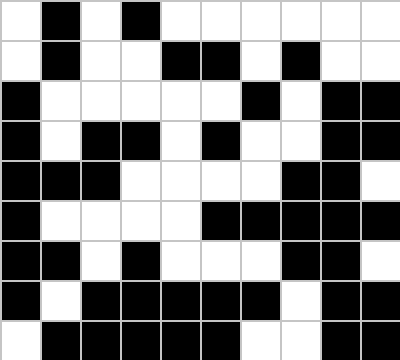[["white", "black", "white", "black", "white", "white", "white", "white", "white", "white"], ["white", "black", "white", "white", "black", "black", "white", "black", "white", "white"], ["black", "white", "white", "white", "white", "white", "black", "white", "black", "black"], ["black", "white", "black", "black", "white", "black", "white", "white", "black", "black"], ["black", "black", "black", "white", "white", "white", "white", "black", "black", "white"], ["black", "white", "white", "white", "white", "black", "black", "black", "black", "black"], ["black", "black", "white", "black", "white", "white", "white", "black", "black", "white"], ["black", "white", "black", "black", "black", "black", "black", "white", "black", "black"], ["white", "black", "black", "black", "black", "black", "white", "white", "black", "black"]]